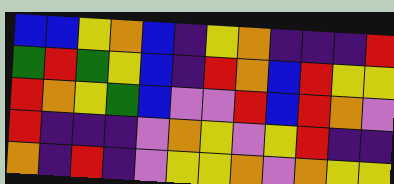[["blue", "blue", "yellow", "orange", "blue", "indigo", "yellow", "orange", "indigo", "indigo", "indigo", "red"], ["green", "red", "green", "yellow", "blue", "indigo", "red", "orange", "blue", "red", "yellow", "yellow"], ["red", "orange", "yellow", "green", "blue", "violet", "violet", "red", "blue", "red", "orange", "violet"], ["red", "indigo", "indigo", "indigo", "violet", "orange", "yellow", "violet", "yellow", "red", "indigo", "indigo"], ["orange", "indigo", "red", "indigo", "violet", "yellow", "yellow", "orange", "violet", "orange", "yellow", "yellow"]]